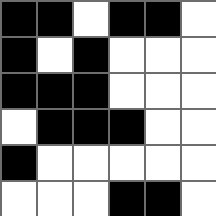[["black", "black", "white", "black", "black", "white"], ["black", "white", "black", "white", "white", "white"], ["black", "black", "black", "white", "white", "white"], ["white", "black", "black", "black", "white", "white"], ["black", "white", "white", "white", "white", "white"], ["white", "white", "white", "black", "black", "white"]]